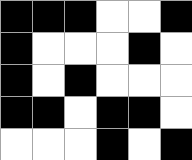[["black", "black", "black", "white", "white", "black"], ["black", "white", "white", "white", "black", "white"], ["black", "white", "black", "white", "white", "white"], ["black", "black", "white", "black", "black", "white"], ["white", "white", "white", "black", "white", "black"]]